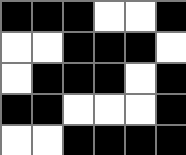[["black", "black", "black", "white", "white", "black"], ["white", "white", "black", "black", "black", "white"], ["white", "black", "black", "black", "white", "black"], ["black", "black", "white", "white", "white", "black"], ["white", "white", "black", "black", "black", "black"]]